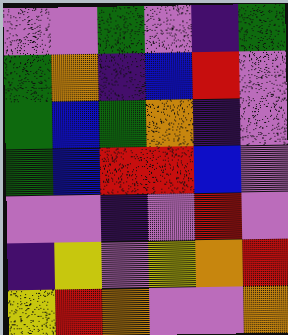[["violet", "violet", "green", "violet", "indigo", "green"], ["green", "orange", "indigo", "blue", "red", "violet"], ["green", "blue", "green", "orange", "indigo", "violet"], ["green", "blue", "red", "red", "blue", "violet"], ["violet", "violet", "indigo", "violet", "red", "violet"], ["indigo", "yellow", "violet", "yellow", "orange", "red"], ["yellow", "red", "orange", "violet", "violet", "orange"]]